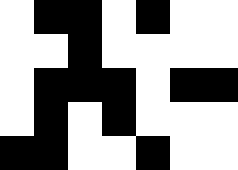[["white", "black", "black", "white", "black", "white", "white"], ["white", "white", "black", "white", "white", "white", "white"], ["white", "black", "black", "black", "white", "black", "black"], ["white", "black", "white", "black", "white", "white", "white"], ["black", "black", "white", "white", "black", "white", "white"]]